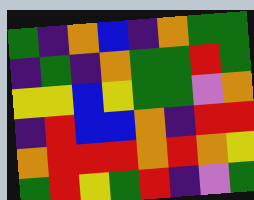[["green", "indigo", "orange", "blue", "indigo", "orange", "green", "green"], ["indigo", "green", "indigo", "orange", "green", "green", "red", "green"], ["yellow", "yellow", "blue", "yellow", "green", "green", "violet", "orange"], ["indigo", "red", "blue", "blue", "orange", "indigo", "red", "red"], ["orange", "red", "red", "red", "orange", "red", "orange", "yellow"], ["green", "red", "yellow", "green", "red", "indigo", "violet", "green"]]